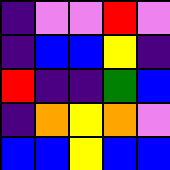[["indigo", "violet", "violet", "red", "violet"], ["indigo", "blue", "blue", "yellow", "indigo"], ["red", "indigo", "indigo", "green", "blue"], ["indigo", "orange", "yellow", "orange", "violet"], ["blue", "blue", "yellow", "blue", "blue"]]